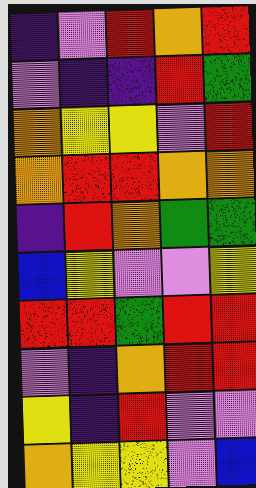[["indigo", "violet", "red", "orange", "red"], ["violet", "indigo", "indigo", "red", "green"], ["orange", "yellow", "yellow", "violet", "red"], ["orange", "red", "red", "orange", "orange"], ["indigo", "red", "orange", "green", "green"], ["blue", "yellow", "violet", "violet", "yellow"], ["red", "red", "green", "red", "red"], ["violet", "indigo", "orange", "red", "red"], ["yellow", "indigo", "red", "violet", "violet"], ["orange", "yellow", "yellow", "violet", "blue"]]